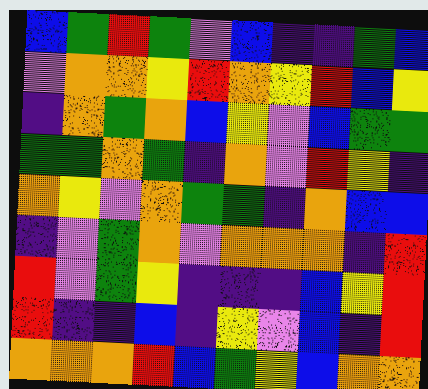[["blue", "green", "red", "green", "violet", "blue", "indigo", "indigo", "green", "blue"], ["violet", "orange", "orange", "yellow", "red", "orange", "yellow", "red", "blue", "yellow"], ["indigo", "orange", "green", "orange", "blue", "yellow", "violet", "blue", "green", "green"], ["green", "green", "orange", "green", "indigo", "orange", "violet", "red", "yellow", "indigo"], ["orange", "yellow", "violet", "orange", "green", "green", "indigo", "orange", "blue", "blue"], ["indigo", "violet", "green", "orange", "violet", "orange", "orange", "orange", "indigo", "red"], ["red", "violet", "green", "yellow", "indigo", "indigo", "indigo", "blue", "yellow", "red"], ["red", "indigo", "indigo", "blue", "indigo", "yellow", "violet", "blue", "indigo", "red"], ["orange", "orange", "orange", "red", "blue", "green", "yellow", "blue", "orange", "orange"]]